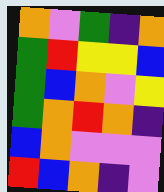[["orange", "violet", "green", "indigo", "orange"], ["green", "red", "yellow", "yellow", "blue"], ["green", "blue", "orange", "violet", "yellow"], ["green", "orange", "red", "orange", "indigo"], ["blue", "orange", "violet", "violet", "violet"], ["red", "blue", "orange", "indigo", "violet"]]